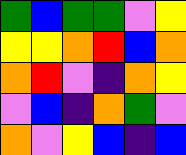[["green", "blue", "green", "green", "violet", "yellow"], ["yellow", "yellow", "orange", "red", "blue", "orange"], ["orange", "red", "violet", "indigo", "orange", "yellow"], ["violet", "blue", "indigo", "orange", "green", "violet"], ["orange", "violet", "yellow", "blue", "indigo", "blue"]]